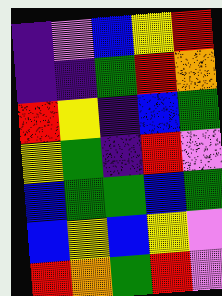[["indigo", "violet", "blue", "yellow", "red"], ["indigo", "indigo", "green", "red", "orange"], ["red", "yellow", "indigo", "blue", "green"], ["yellow", "green", "indigo", "red", "violet"], ["blue", "green", "green", "blue", "green"], ["blue", "yellow", "blue", "yellow", "violet"], ["red", "orange", "green", "red", "violet"]]